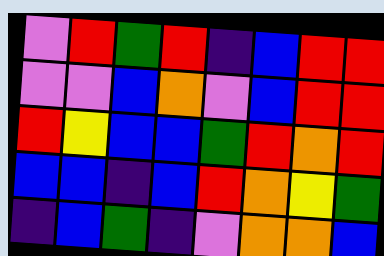[["violet", "red", "green", "red", "indigo", "blue", "red", "red"], ["violet", "violet", "blue", "orange", "violet", "blue", "red", "red"], ["red", "yellow", "blue", "blue", "green", "red", "orange", "red"], ["blue", "blue", "indigo", "blue", "red", "orange", "yellow", "green"], ["indigo", "blue", "green", "indigo", "violet", "orange", "orange", "blue"]]